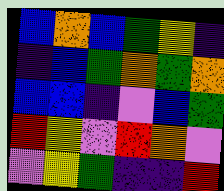[["blue", "orange", "blue", "green", "yellow", "indigo"], ["indigo", "blue", "green", "orange", "green", "orange"], ["blue", "blue", "indigo", "violet", "blue", "green"], ["red", "yellow", "violet", "red", "orange", "violet"], ["violet", "yellow", "green", "indigo", "indigo", "red"]]